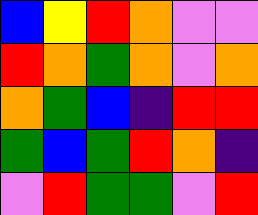[["blue", "yellow", "red", "orange", "violet", "violet"], ["red", "orange", "green", "orange", "violet", "orange"], ["orange", "green", "blue", "indigo", "red", "red"], ["green", "blue", "green", "red", "orange", "indigo"], ["violet", "red", "green", "green", "violet", "red"]]